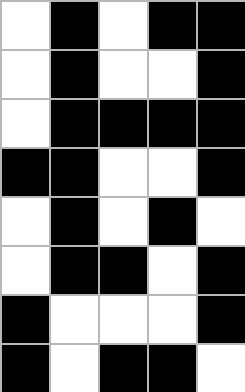[["white", "black", "white", "black", "black"], ["white", "black", "white", "white", "black"], ["white", "black", "black", "black", "black"], ["black", "black", "white", "white", "black"], ["white", "black", "white", "black", "white"], ["white", "black", "black", "white", "black"], ["black", "white", "white", "white", "black"], ["black", "white", "black", "black", "white"]]